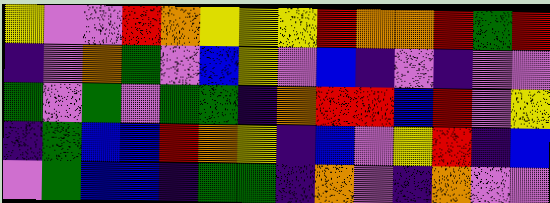[["yellow", "violet", "violet", "red", "orange", "yellow", "yellow", "yellow", "red", "orange", "orange", "red", "green", "red"], ["indigo", "violet", "orange", "green", "violet", "blue", "yellow", "violet", "blue", "indigo", "violet", "indigo", "violet", "violet"], ["green", "violet", "green", "violet", "green", "green", "indigo", "orange", "red", "red", "blue", "red", "violet", "yellow"], ["indigo", "green", "blue", "blue", "red", "orange", "yellow", "indigo", "blue", "violet", "yellow", "red", "indigo", "blue"], ["violet", "green", "blue", "blue", "indigo", "green", "green", "indigo", "orange", "violet", "indigo", "orange", "violet", "violet"]]